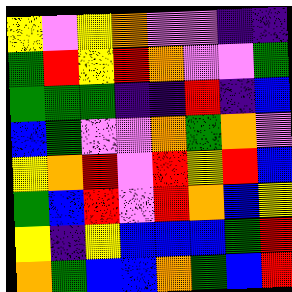[["yellow", "violet", "yellow", "orange", "violet", "violet", "indigo", "indigo"], ["green", "red", "yellow", "red", "orange", "violet", "violet", "green"], ["green", "green", "green", "indigo", "indigo", "red", "indigo", "blue"], ["blue", "green", "violet", "violet", "orange", "green", "orange", "violet"], ["yellow", "orange", "red", "violet", "red", "yellow", "red", "blue"], ["green", "blue", "red", "violet", "red", "orange", "blue", "yellow"], ["yellow", "indigo", "yellow", "blue", "blue", "blue", "green", "red"], ["orange", "green", "blue", "blue", "orange", "green", "blue", "red"]]